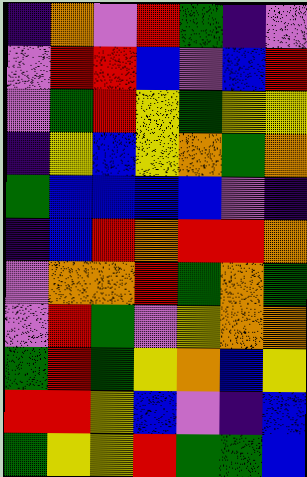[["indigo", "orange", "violet", "red", "green", "indigo", "violet"], ["violet", "red", "red", "blue", "violet", "blue", "red"], ["violet", "green", "red", "yellow", "green", "yellow", "yellow"], ["indigo", "yellow", "blue", "yellow", "orange", "green", "orange"], ["green", "blue", "blue", "blue", "blue", "violet", "indigo"], ["indigo", "blue", "red", "orange", "red", "red", "orange"], ["violet", "orange", "orange", "red", "green", "orange", "green"], ["violet", "red", "green", "violet", "yellow", "orange", "orange"], ["green", "red", "green", "yellow", "orange", "blue", "yellow"], ["red", "red", "yellow", "blue", "violet", "indigo", "blue"], ["green", "yellow", "yellow", "red", "green", "green", "blue"]]